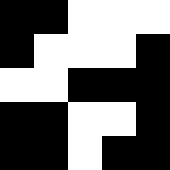[["black", "black", "white", "white", "white"], ["black", "white", "white", "white", "black"], ["white", "white", "black", "black", "black"], ["black", "black", "white", "white", "black"], ["black", "black", "white", "black", "black"]]